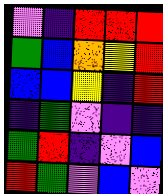[["violet", "indigo", "red", "red", "red"], ["green", "blue", "orange", "yellow", "red"], ["blue", "blue", "yellow", "indigo", "red"], ["indigo", "green", "violet", "indigo", "indigo"], ["green", "red", "indigo", "violet", "blue"], ["red", "green", "violet", "blue", "violet"]]